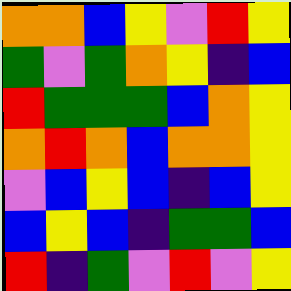[["orange", "orange", "blue", "yellow", "violet", "red", "yellow"], ["green", "violet", "green", "orange", "yellow", "indigo", "blue"], ["red", "green", "green", "green", "blue", "orange", "yellow"], ["orange", "red", "orange", "blue", "orange", "orange", "yellow"], ["violet", "blue", "yellow", "blue", "indigo", "blue", "yellow"], ["blue", "yellow", "blue", "indigo", "green", "green", "blue"], ["red", "indigo", "green", "violet", "red", "violet", "yellow"]]